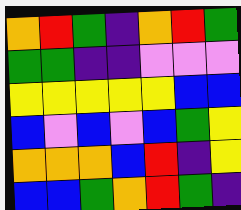[["orange", "red", "green", "indigo", "orange", "red", "green"], ["green", "green", "indigo", "indigo", "violet", "violet", "violet"], ["yellow", "yellow", "yellow", "yellow", "yellow", "blue", "blue"], ["blue", "violet", "blue", "violet", "blue", "green", "yellow"], ["orange", "orange", "orange", "blue", "red", "indigo", "yellow"], ["blue", "blue", "green", "orange", "red", "green", "indigo"]]